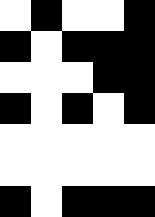[["white", "black", "white", "white", "black"], ["black", "white", "black", "black", "black"], ["white", "white", "white", "black", "black"], ["black", "white", "black", "white", "black"], ["white", "white", "white", "white", "white"], ["white", "white", "white", "white", "white"], ["black", "white", "black", "black", "black"]]